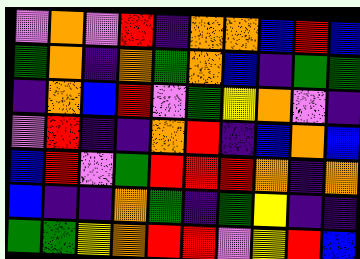[["violet", "orange", "violet", "red", "indigo", "orange", "orange", "blue", "red", "blue"], ["green", "orange", "indigo", "orange", "green", "orange", "blue", "indigo", "green", "green"], ["indigo", "orange", "blue", "red", "violet", "green", "yellow", "orange", "violet", "indigo"], ["violet", "red", "indigo", "indigo", "orange", "red", "indigo", "blue", "orange", "blue"], ["blue", "red", "violet", "green", "red", "red", "red", "orange", "indigo", "orange"], ["blue", "indigo", "indigo", "orange", "green", "indigo", "green", "yellow", "indigo", "indigo"], ["green", "green", "yellow", "orange", "red", "red", "violet", "yellow", "red", "blue"]]